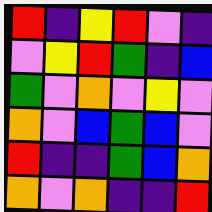[["red", "indigo", "yellow", "red", "violet", "indigo"], ["violet", "yellow", "red", "green", "indigo", "blue"], ["green", "violet", "orange", "violet", "yellow", "violet"], ["orange", "violet", "blue", "green", "blue", "violet"], ["red", "indigo", "indigo", "green", "blue", "orange"], ["orange", "violet", "orange", "indigo", "indigo", "red"]]